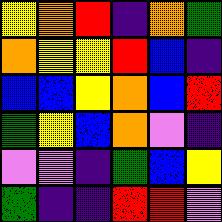[["yellow", "orange", "red", "indigo", "orange", "green"], ["orange", "yellow", "yellow", "red", "blue", "indigo"], ["blue", "blue", "yellow", "orange", "blue", "red"], ["green", "yellow", "blue", "orange", "violet", "indigo"], ["violet", "violet", "indigo", "green", "blue", "yellow"], ["green", "indigo", "indigo", "red", "red", "violet"]]